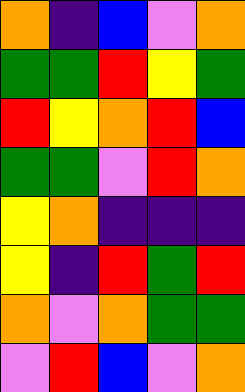[["orange", "indigo", "blue", "violet", "orange"], ["green", "green", "red", "yellow", "green"], ["red", "yellow", "orange", "red", "blue"], ["green", "green", "violet", "red", "orange"], ["yellow", "orange", "indigo", "indigo", "indigo"], ["yellow", "indigo", "red", "green", "red"], ["orange", "violet", "orange", "green", "green"], ["violet", "red", "blue", "violet", "orange"]]